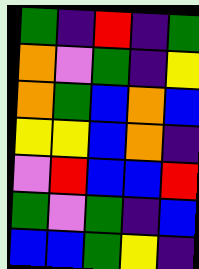[["green", "indigo", "red", "indigo", "green"], ["orange", "violet", "green", "indigo", "yellow"], ["orange", "green", "blue", "orange", "blue"], ["yellow", "yellow", "blue", "orange", "indigo"], ["violet", "red", "blue", "blue", "red"], ["green", "violet", "green", "indigo", "blue"], ["blue", "blue", "green", "yellow", "indigo"]]